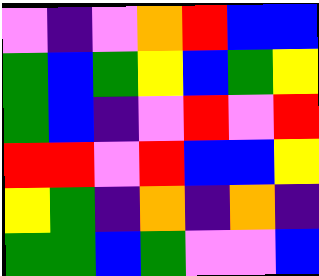[["violet", "indigo", "violet", "orange", "red", "blue", "blue"], ["green", "blue", "green", "yellow", "blue", "green", "yellow"], ["green", "blue", "indigo", "violet", "red", "violet", "red"], ["red", "red", "violet", "red", "blue", "blue", "yellow"], ["yellow", "green", "indigo", "orange", "indigo", "orange", "indigo"], ["green", "green", "blue", "green", "violet", "violet", "blue"]]